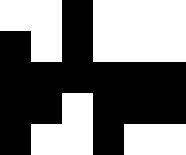[["white", "white", "black", "white", "white", "white"], ["black", "white", "black", "white", "white", "white"], ["black", "black", "black", "black", "black", "black"], ["black", "black", "white", "black", "black", "black"], ["black", "white", "white", "black", "white", "white"]]